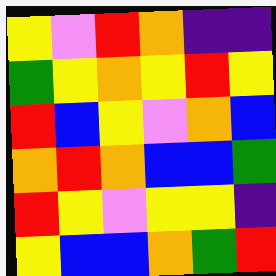[["yellow", "violet", "red", "orange", "indigo", "indigo"], ["green", "yellow", "orange", "yellow", "red", "yellow"], ["red", "blue", "yellow", "violet", "orange", "blue"], ["orange", "red", "orange", "blue", "blue", "green"], ["red", "yellow", "violet", "yellow", "yellow", "indigo"], ["yellow", "blue", "blue", "orange", "green", "red"]]